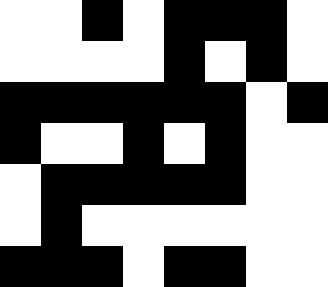[["white", "white", "black", "white", "black", "black", "black", "white"], ["white", "white", "white", "white", "black", "white", "black", "white"], ["black", "black", "black", "black", "black", "black", "white", "black"], ["black", "white", "white", "black", "white", "black", "white", "white"], ["white", "black", "black", "black", "black", "black", "white", "white"], ["white", "black", "white", "white", "white", "white", "white", "white"], ["black", "black", "black", "white", "black", "black", "white", "white"]]